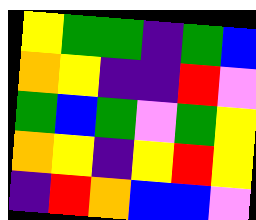[["yellow", "green", "green", "indigo", "green", "blue"], ["orange", "yellow", "indigo", "indigo", "red", "violet"], ["green", "blue", "green", "violet", "green", "yellow"], ["orange", "yellow", "indigo", "yellow", "red", "yellow"], ["indigo", "red", "orange", "blue", "blue", "violet"]]